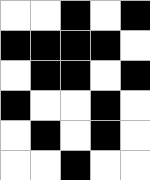[["white", "white", "black", "white", "black"], ["black", "black", "black", "black", "white"], ["white", "black", "black", "white", "black"], ["black", "white", "white", "black", "white"], ["white", "black", "white", "black", "white"], ["white", "white", "black", "white", "white"]]